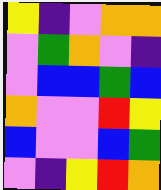[["yellow", "indigo", "violet", "orange", "orange"], ["violet", "green", "orange", "violet", "indigo"], ["violet", "blue", "blue", "green", "blue"], ["orange", "violet", "violet", "red", "yellow"], ["blue", "violet", "violet", "blue", "green"], ["violet", "indigo", "yellow", "red", "orange"]]